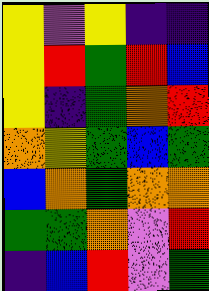[["yellow", "violet", "yellow", "indigo", "indigo"], ["yellow", "red", "green", "red", "blue"], ["yellow", "indigo", "green", "orange", "red"], ["orange", "yellow", "green", "blue", "green"], ["blue", "orange", "green", "orange", "orange"], ["green", "green", "orange", "violet", "red"], ["indigo", "blue", "red", "violet", "green"]]